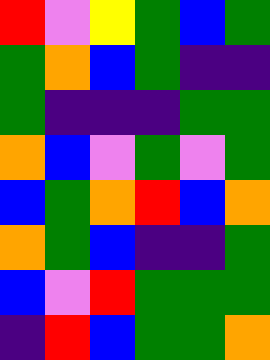[["red", "violet", "yellow", "green", "blue", "green"], ["green", "orange", "blue", "green", "indigo", "indigo"], ["green", "indigo", "indigo", "indigo", "green", "green"], ["orange", "blue", "violet", "green", "violet", "green"], ["blue", "green", "orange", "red", "blue", "orange"], ["orange", "green", "blue", "indigo", "indigo", "green"], ["blue", "violet", "red", "green", "green", "green"], ["indigo", "red", "blue", "green", "green", "orange"]]